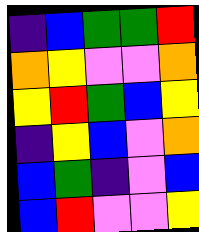[["indigo", "blue", "green", "green", "red"], ["orange", "yellow", "violet", "violet", "orange"], ["yellow", "red", "green", "blue", "yellow"], ["indigo", "yellow", "blue", "violet", "orange"], ["blue", "green", "indigo", "violet", "blue"], ["blue", "red", "violet", "violet", "yellow"]]